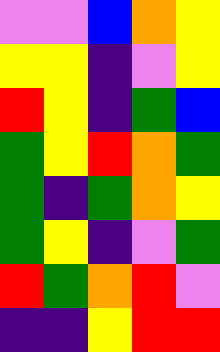[["violet", "violet", "blue", "orange", "yellow"], ["yellow", "yellow", "indigo", "violet", "yellow"], ["red", "yellow", "indigo", "green", "blue"], ["green", "yellow", "red", "orange", "green"], ["green", "indigo", "green", "orange", "yellow"], ["green", "yellow", "indigo", "violet", "green"], ["red", "green", "orange", "red", "violet"], ["indigo", "indigo", "yellow", "red", "red"]]